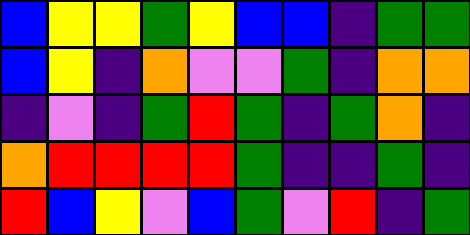[["blue", "yellow", "yellow", "green", "yellow", "blue", "blue", "indigo", "green", "green"], ["blue", "yellow", "indigo", "orange", "violet", "violet", "green", "indigo", "orange", "orange"], ["indigo", "violet", "indigo", "green", "red", "green", "indigo", "green", "orange", "indigo"], ["orange", "red", "red", "red", "red", "green", "indigo", "indigo", "green", "indigo"], ["red", "blue", "yellow", "violet", "blue", "green", "violet", "red", "indigo", "green"]]